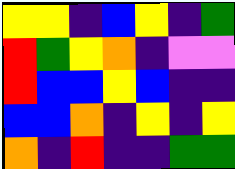[["yellow", "yellow", "indigo", "blue", "yellow", "indigo", "green"], ["red", "green", "yellow", "orange", "indigo", "violet", "violet"], ["red", "blue", "blue", "yellow", "blue", "indigo", "indigo"], ["blue", "blue", "orange", "indigo", "yellow", "indigo", "yellow"], ["orange", "indigo", "red", "indigo", "indigo", "green", "green"]]